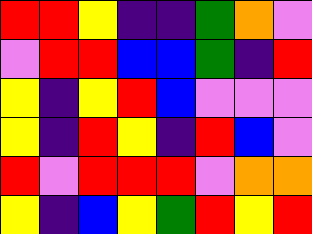[["red", "red", "yellow", "indigo", "indigo", "green", "orange", "violet"], ["violet", "red", "red", "blue", "blue", "green", "indigo", "red"], ["yellow", "indigo", "yellow", "red", "blue", "violet", "violet", "violet"], ["yellow", "indigo", "red", "yellow", "indigo", "red", "blue", "violet"], ["red", "violet", "red", "red", "red", "violet", "orange", "orange"], ["yellow", "indigo", "blue", "yellow", "green", "red", "yellow", "red"]]